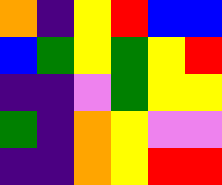[["orange", "indigo", "yellow", "red", "blue", "blue"], ["blue", "green", "yellow", "green", "yellow", "red"], ["indigo", "indigo", "violet", "green", "yellow", "yellow"], ["green", "indigo", "orange", "yellow", "violet", "violet"], ["indigo", "indigo", "orange", "yellow", "red", "red"]]